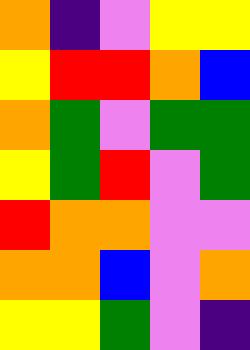[["orange", "indigo", "violet", "yellow", "yellow"], ["yellow", "red", "red", "orange", "blue"], ["orange", "green", "violet", "green", "green"], ["yellow", "green", "red", "violet", "green"], ["red", "orange", "orange", "violet", "violet"], ["orange", "orange", "blue", "violet", "orange"], ["yellow", "yellow", "green", "violet", "indigo"]]